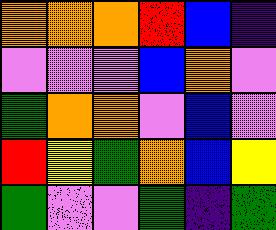[["orange", "orange", "orange", "red", "blue", "indigo"], ["violet", "violet", "violet", "blue", "orange", "violet"], ["green", "orange", "orange", "violet", "blue", "violet"], ["red", "yellow", "green", "orange", "blue", "yellow"], ["green", "violet", "violet", "green", "indigo", "green"]]